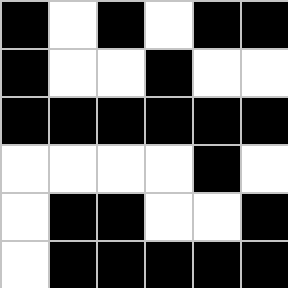[["black", "white", "black", "white", "black", "black"], ["black", "white", "white", "black", "white", "white"], ["black", "black", "black", "black", "black", "black"], ["white", "white", "white", "white", "black", "white"], ["white", "black", "black", "white", "white", "black"], ["white", "black", "black", "black", "black", "black"]]